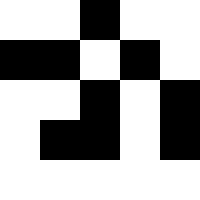[["white", "white", "black", "white", "white"], ["black", "black", "white", "black", "white"], ["white", "white", "black", "white", "black"], ["white", "black", "black", "white", "black"], ["white", "white", "white", "white", "white"]]